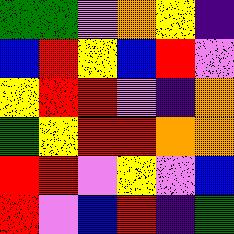[["green", "green", "violet", "orange", "yellow", "indigo"], ["blue", "red", "yellow", "blue", "red", "violet"], ["yellow", "red", "red", "violet", "indigo", "orange"], ["green", "yellow", "red", "red", "orange", "orange"], ["red", "red", "violet", "yellow", "violet", "blue"], ["red", "violet", "blue", "red", "indigo", "green"]]